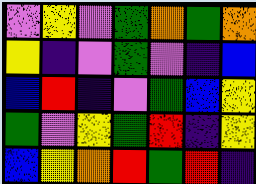[["violet", "yellow", "violet", "green", "orange", "green", "orange"], ["yellow", "indigo", "violet", "green", "violet", "indigo", "blue"], ["blue", "red", "indigo", "violet", "green", "blue", "yellow"], ["green", "violet", "yellow", "green", "red", "indigo", "yellow"], ["blue", "yellow", "orange", "red", "green", "red", "indigo"]]